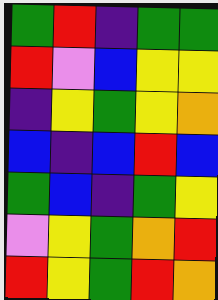[["green", "red", "indigo", "green", "green"], ["red", "violet", "blue", "yellow", "yellow"], ["indigo", "yellow", "green", "yellow", "orange"], ["blue", "indigo", "blue", "red", "blue"], ["green", "blue", "indigo", "green", "yellow"], ["violet", "yellow", "green", "orange", "red"], ["red", "yellow", "green", "red", "orange"]]